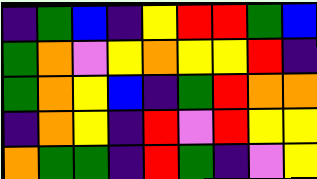[["indigo", "green", "blue", "indigo", "yellow", "red", "red", "green", "blue"], ["green", "orange", "violet", "yellow", "orange", "yellow", "yellow", "red", "indigo"], ["green", "orange", "yellow", "blue", "indigo", "green", "red", "orange", "orange"], ["indigo", "orange", "yellow", "indigo", "red", "violet", "red", "yellow", "yellow"], ["orange", "green", "green", "indigo", "red", "green", "indigo", "violet", "yellow"]]